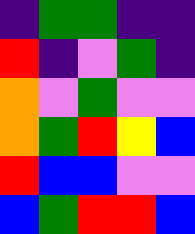[["indigo", "green", "green", "indigo", "indigo"], ["red", "indigo", "violet", "green", "indigo"], ["orange", "violet", "green", "violet", "violet"], ["orange", "green", "red", "yellow", "blue"], ["red", "blue", "blue", "violet", "violet"], ["blue", "green", "red", "red", "blue"]]